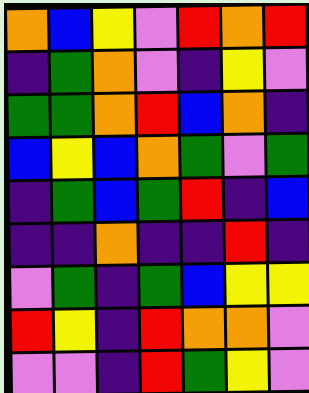[["orange", "blue", "yellow", "violet", "red", "orange", "red"], ["indigo", "green", "orange", "violet", "indigo", "yellow", "violet"], ["green", "green", "orange", "red", "blue", "orange", "indigo"], ["blue", "yellow", "blue", "orange", "green", "violet", "green"], ["indigo", "green", "blue", "green", "red", "indigo", "blue"], ["indigo", "indigo", "orange", "indigo", "indigo", "red", "indigo"], ["violet", "green", "indigo", "green", "blue", "yellow", "yellow"], ["red", "yellow", "indigo", "red", "orange", "orange", "violet"], ["violet", "violet", "indigo", "red", "green", "yellow", "violet"]]